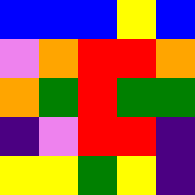[["blue", "blue", "blue", "yellow", "blue"], ["violet", "orange", "red", "red", "orange"], ["orange", "green", "red", "green", "green"], ["indigo", "violet", "red", "red", "indigo"], ["yellow", "yellow", "green", "yellow", "indigo"]]